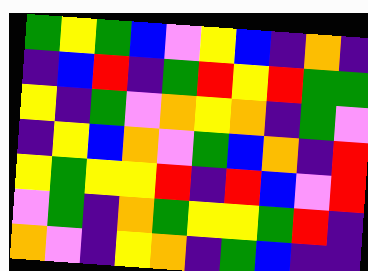[["green", "yellow", "green", "blue", "violet", "yellow", "blue", "indigo", "orange", "indigo"], ["indigo", "blue", "red", "indigo", "green", "red", "yellow", "red", "green", "green"], ["yellow", "indigo", "green", "violet", "orange", "yellow", "orange", "indigo", "green", "violet"], ["indigo", "yellow", "blue", "orange", "violet", "green", "blue", "orange", "indigo", "red"], ["yellow", "green", "yellow", "yellow", "red", "indigo", "red", "blue", "violet", "red"], ["violet", "green", "indigo", "orange", "green", "yellow", "yellow", "green", "red", "indigo"], ["orange", "violet", "indigo", "yellow", "orange", "indigo", "green", "blue", "indigo", "indigo"]]